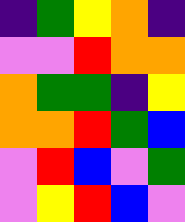[["indigo", "green", "yellow", "orange", "indigo"], ["violet", "violet", "red", "orange", "orange"], ["orange", "green", "green", "indigo", "yellow"], ["orange", "orange", "red", "green", "blue"], ["violet", "red", "blue", "violet", "green"], ["violet", "yellow", "red", "blue", "violet"]]